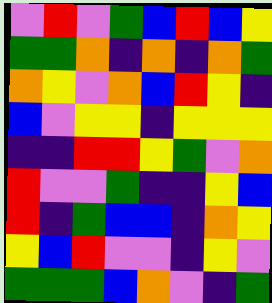[["violet", "red", "violet", "green", "blue", "red", "blue", "yellow"], ["green", "green", "orange", "indigo", "orange", "indigo", "orange", "green"], ["orange", "yellow", "violet", "orange", "blue", "red", "yellow", "indigo"], ["blue", "violet", "yellow", "yellow", "indigo", "yellow", "yellow", "yellow"], ["indigo", "indigo", "red", "red", "yellow", "green", "violet", "orange"], ["red", "violet", "violet", "green", "indigo", "indigo", "yellow", "blue"], ["red", "indigo", "green", "blue", "blue", "indigo", "orange", "yellow"], ["yellow", "blue", "red", "violet", "violet", "indigo", "yellow", "violet"], ["green", "green", "green", "blue", "orange", "violet", "indigo", "green"]]